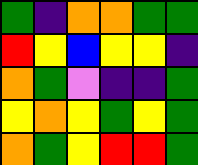[["green", "indigo", "orange", "orange", "green", "green"], ["red", "yellow", "blue", "yellow", "yellow", "indigo"], ["orange", "green", "violet", "indigo", "indigo", "green"], ["yellow", "orange", "yellow", "green", "yellow", "green"], ["orange", "green", "yellow", "red", "red", "green"]]